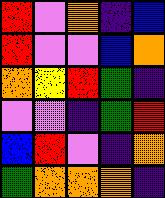[["red", "violet", "orange", "indigo", "blue"], ["red", "violet", "violet", "blue", "orange"], ["orange", "yellow", "red", "green", "indigo"], ["violet", "violet", "indigo", "green", "red"], ["blue", "red", "violet", "indigo", "orange"], ["green", "orange", "orange", "orange", "indigo"]]